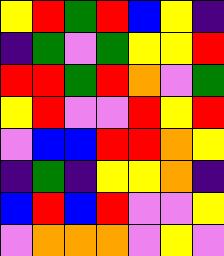[["yellow", "red", "green", "red", "blue", "yellow", "indigo"], ["indigo", "green", "violet", "green", "yellow", "yellow", "red"], ["red", "red", "green", "red", "orange", "violet", "green"], ["yellow", "red", "violet", "violet", "red", "yellow", "red"], ["violet", "blue", "blue", "red", "red", "orange", "yellow"], ["indigo", "green", "indigo", "yellow", "yellow", "orange", "indigo"], ["blue", "red", "blue", "red", "violet", "violet", "yellow"], ["violet", "orange", "orange", "orange", "violet", "yellow", "violet"]]